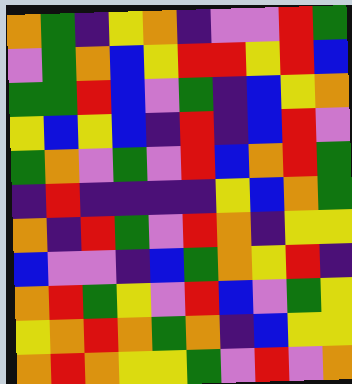[["orange", "green", "indigo", "yellow", "orange", "indigo", "violet", "violet", "red", "green"], ["violet", "green", "orange", "blue", "yellow", "red", "red", "yellow", "red", "blue"], ["green", "green", "red", "blue", "violet", "green", "indigo", "blue", "yellow", "orange"], ["yellow", "blue", "yellow", "blue", "indigo", "red", "indigo", "blue", "red", "violet"], ["green", "orange", "violet", "green", "violet", "red", "blue", "orange", "red", "green"], ["indigo", "red", "indigo", "indigo", "indigo", "indigo", "yellow", "blue", "orange", "green"], ["orange", "indigo", "red", "green", "violet", "red", "orange", "indigo", "yellow", "yellow"], ["blue", "violet", "violet", "indigo", "blue", "green", "orange", "yellow", "red", "indigo"], ["orange", "red", "green", "yellow", "violet", "red", "blue", "violet", "green", "yellow"], ["yellow", "orange", "red", "orange", "green", "orange", "indigo", "blue", "yellow", "yellow"], ["orange", "red", "orange", "yellow", "yellow", "green", "violet", "red", "violet", "orange"]]